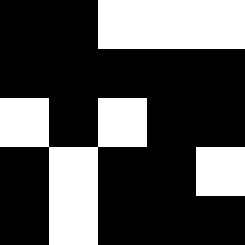[["black", "black", "white", "white", "white"], ["black", "black", "black", "black", "black"], ["white", "black", "white", "black", "black"], ["black", "white", "black", "black", "white"], ["black", "white", "black", "black", "black"]]